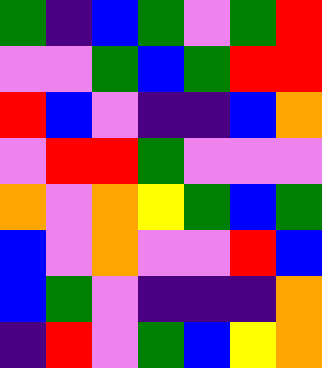[["green", "indigo", "blue", "green", "violet", "green", "red"], ["violet", "violet", "green", "blue", "green", "red", "red"], ["red", "blue", "violet", "indigo", "indigo", "blue", "orange"], ["violet", "red", "red", "green", "violet", "violet", "violet"], ["orange", "violet", "orange", "yellow", "green", "blue", "green"], ["blue", "violet", "orange", "violet", "violet", "red", "blue"], ["blue", "green", "violet", "indigo", "indigo", "indigo", "orange"], ["indigo", "red", "violet", "green", "blue", "yellow", "orange"]]